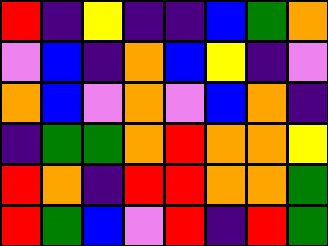[["red", "indigo", "yellow", "indigo", "indigo", "blue", "green", "orange"], ["violet", "blue", "indigo", "orange", "blue", "yellow", "indigo", "violet"], ["orange", "blue", "violet", "orange", "violet", "blue", "orange", "indigo"], ["indigo", "green", "green", "orange", "red", "orange", "orange", "yellow"], ["red", "orange", "indigo", "red", "red", "orange", "orange", "green"], ["red", "green", "blue", "violet", "red", "indigo", "red", "green"]]